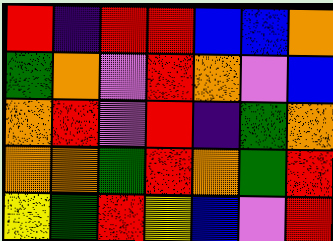[["red", "indigo", "red", "red", "blue", "blue", "orange"], ["green", "orange", "violet", "red", "orange", "violet", "blue"], ["orange", "red", "violet", "red", "indigo", "green", "orange"], ["orange", "orange", "green", "red", "orange", "green", "red"], ["yellow", "green", "red", "yellow", "blue", "violet", "red"]]